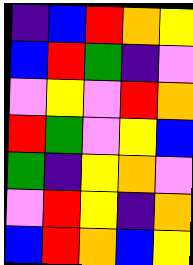[["indigo", "blue", "red", "orange", "yellow"], ["blue", "red", "green", "indigo", "violet"], ["violet", "yellow", "violet", "red", "orange"], ["red", "green", "violet", "yellow", "blue"], ["green", "indigo", "yellow", "orange", "violet"], ["violet", "red", "yellow", "indigo", "orange"], ["blue", "red", "orange", "blue", "yellow"]]